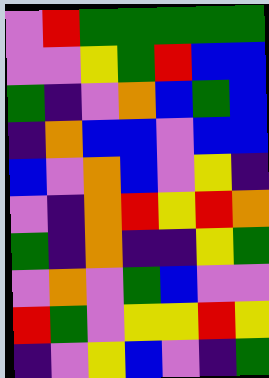[["violet", "red", "green", "green", "green", "green", "green"], ["violet", "violet", "yellow", "green", "red", "blue", "blue"], ["green", "indigo", "violet", "orange", "blue", "green", "blue"], ["indigo", "orange", "blue", "blue", "violet", "blue", "blue"], ["blue", "violet", "orange", "blue", "violet", "yellow", "indigo"], ["violet", "indigo", "orange", "red", "yellow", "red", "orange"], ["green", "indigo", "orange", "indigo", "indigo", "yellow", "green"], ["violet", "orange", "violet", "green", "blue", "violet", "violet"], ["red", "green", "violet", "yellow", "yellow", "red", "yellow"], ["indigo", "violet", "yellow", "blue", "violet", "indigo", "green"]]